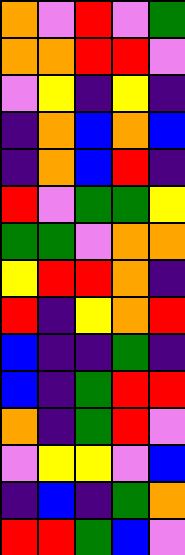[["orange", "violet", "red", "violet", "green"], ["orange", "orange", "red", "red", "violet"], ["violet", "yellow", "indigo", "yellow", "indigo"], ["indigo", "orange", "blue", "orange", "blue"], ["indigo", "orange", "blue", "red", "indigo"], ["red", "violet", "green", "green", "yellow"], ["green", "green", "violet", "orange", "orange"], ["yellow", "red", "red", "orange", "indigo"], ["red", "indigo", "yellow", "orange", "red"], ["blue", "indigo", "indigo", "green", "indigo"], ["blue", "indigo", "green", "red", "red"], ["orange", "indigo", "green", "red", "violet"], ["violet", "yellow", "yellow", "violet", "blue"], ["indigo", "blue", "indigo", "green", "orange"], ["red", "red", "green", "blue", "violet"]]